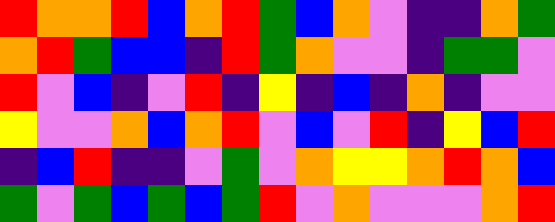[["red", "orange", "orange", "red", "blue", "orange", "red", "green", "blue", "orange", "violet", "indigo", "indigo", "orange", "green"], ["orange", "red", "green", "blue", "blue", "indigo", "red", "green", "orange", "violet", "violet", "indigo", "green", "green", "violet"], ["red", "violet", "blue", "indigo", "violet", "red", "indigo", "yellow", "indigo", "blue", "indigo", "orange", "indigo", "violet", "violet"], ["yellow", "violet", "violet", "orange", "blue", "orange", "red", "violet", "blue", "violet", "red", "indigo", "yellow", "blue", "red"], ["indigo", "blue", "red", "indigo", "indigo", "violet", "green", "violet", "orange", "yellow", "yellow", "orange", "red", "orange", "blue"], ["green", "violet", "green", "blue", "green", "blue", "green", "red", "violet", "orange", "violet", "violet", "violet", "orange", "red"]]